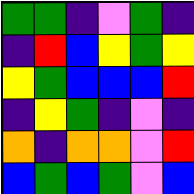[["green", "green", "indigo", "violet", "green", "indigo"], ["indigo", "red", "blue", "yellow", "green", "yellow"], ["yellow", "green", "blue", "blue", "blue", "red"], ["indigo", "yellow", "green", "indigo", "violet", "indigo"], ["orange", "indigo", "orange", "orange", "violet", "red"], ["blue", "green", "blue", "green", "violet", "blue"]]